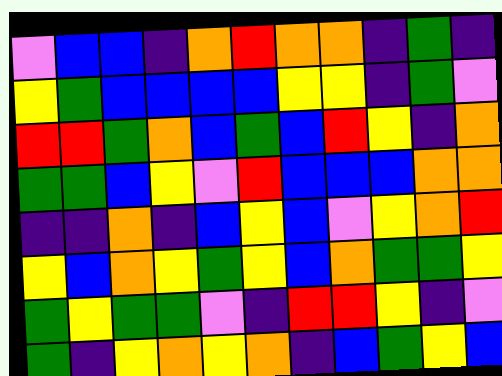[["violet", "blue", "blue", "indigo", "orange", "red", "orange", "orange", "indigo", "green", "indigo"], ["yellow", "green", "blue", "blue", "blue", "blue", "yellow", "yellow", "indigo", "green", "violet"], ["red", "red", "green", "orange", "blue", "green", "blue", "red", "yellow", "indigo", "orange"], ["green", "green", "blue", "yellow", "violet", "red", "blue", "blue", "blue", "orange", "orange"], ["indigo", "indigo", "orange", "indigo", "blue", "yellow", "blue", "violet", "yellow", "orange", "red"], ["yellow", "blue", "orange", "yellow", "green", "yellow", "blue", "orange", "green", "green", "yellow"], ["green", "yellow", "green", "green", "violet", "indigo", "red", "red", "yellow", "indigo", "violet"], ["green", "indigo", "yellow", "orange", "yellow", "orange", "indigo", "blue", "green", "yellow", "blue"]]